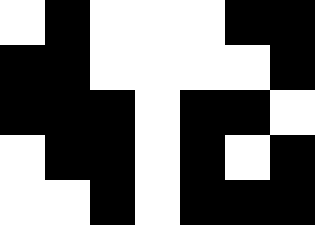[["white", "black", "white", "white", "white", "black", "black"], ["black", "black", "white", "white", "white", "white", "black"], ["black", "black", "black", "white", "black", "black", "white"], ["white", "black", "black", "white", "black", "white", "black"], ["white", "white", "black", "white", "black", "black", "black"]]